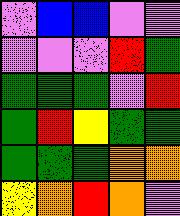[["violet", "blue", "blue", "violet", "violet"], ["violet", "violet", "violet", "red", "green"], ["green", "green", "green", "violet", "red"], ["green", "red", "yellow", "green", "green"], ["green", "green", "green", "orange", "orange"], ["yellow", "orange", "red", "orange", "violet"]]